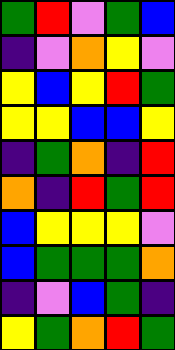[["green", "red", "violet", "green", "blue"], ["indigo", "violet", "orange", "yellow", "violet"], ["yellow", "blue", "yellow", "red", "green"], ["yellow", "yellow", "blue", "blue", "yellow"], ["indigo", "green", "orange", "indigo", "red"], ["orange", "indigo", "red", "green", "red"], ["blue", "yellow", "yellow", "yellow", "violet"], ["blue", "green", "green", "green", "orange"], ["indigo", "violet", "blue", "green", "indigo"], ["yellow", "green", "orange", "red", "green"]]